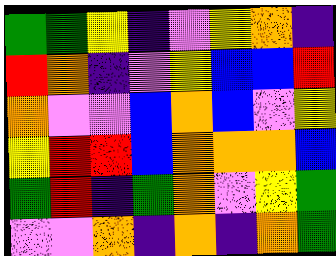[["green", "green", "yellow", "indigo", "violet", "yellow", "orange", "indigo"], ["red", "orange", "indigo", "violet", "yellow", "blue", "blue", "red"], ["orange", "violet", "violet", "blue", "orange", "blue", "violet", "yellow"], ["yellow", "red", "red", "blue", "orange", "orange", "orange", "blue"], ["green", "red", "indigo", "green", "orange", "violet", "yellow", "green"], ["violet", "violet", "orange", "indigo", "orange", "indigo", "orange", "green"]]